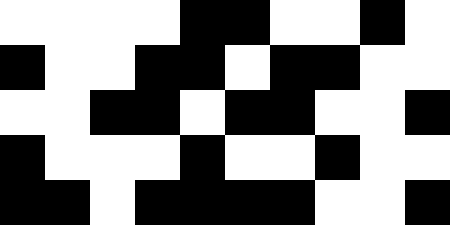[["white", "white", "white", "white", "black", "black", "white", "white", "black", "white"], ["black", "white", "white", "black", "black", "white", "black", "black", "white", "white"], ["white", "white", "black", "black", "white", "black", "black", "white", "white", "black"], ["black", "white", "white", "white", "black", "white", "white", "black", "white", "white"], ["black", "black", "white", "black", "black", "black", "black", "white", "white", "black"]]